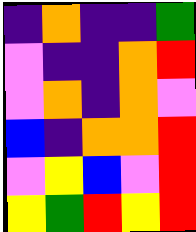[["indigo", "orange", "indigo", "indigo", "green"], ["violet", "indigo", "indigo", "orange", "red"], ["violet", "orange", "indigo", "orange", "violet"], ["blue", "indigo", "orange", "orange", "red"], ["violet", "yellow", "blue", "violet", "red"], ["yellow", "green", "red", "yellow", "red"]]